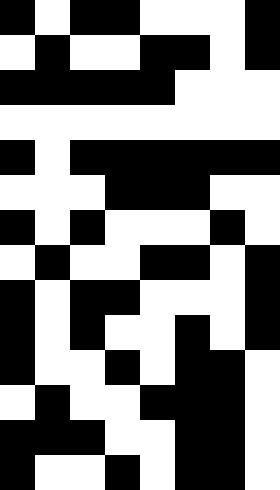[["black", "white", "black", "black", "white", "white", "white", "black"], ["white", "black", "white", "white", "black", "black", "white", "black"], ["black", "black", "black", "black", "black", "white", "white", "white"], ["white", "white", "white", "white", "white", "white", "white", "white"], ["black", "white", "black", "black", "black", "black", "black", "black"], ["white", "white", "white", "black", "black", "black", "white", "white"], ["black", "white", "black", "white", "white", "white", "black", "white"], ["white", "black", "white", "white", "black", "black", "white", "black"], ["black", "white", "black", "black", "white", "white", "white", "black"], ["black", "white", "black", "white", "white", "black", "white", "black"], ["black", "white", "white", "black", "white", "black", "black", "white"], ["white", "black", "white", "white", "black", "black", "black", "white"], ["black", "black", "black", "white", "white", "black", "black", "white"], ["black", "white", "white", "black", "white", "black", "black", "white"]]